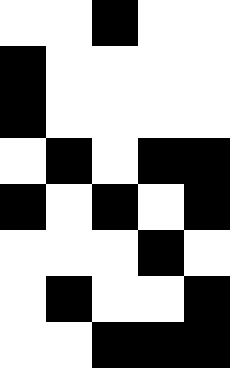[["white", "white", "black", "white", "white"], ["black", "white", "white", "white", "white"], ["black", "white", "white", "white", "white"], ["white", "black", "white", "black", "black"], ["black", "white", "black", "white", "black"], ["white", "white", "white", "black", "white"], ["white", "black", "white", "white", "black"], ["white", "white", "black", "black", "black"]]